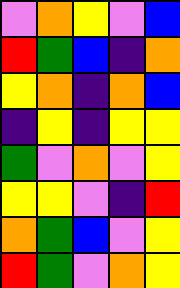[["violet", "orange", "yellow", "violet", "blue"], ["red", "green", "blue", "indigo", "orange"], ["yellow", "orange", "indigo", "orange", "blue"], ["indigo", "yellow", "indigo", "yellow", "yellow"], ["green", "violet", "orange", "violet", "yellow"], ["yellow", "yellow", "violet", "indigo", "red"], ["orange", "green", "blue", "violet", "yellow"], ["red", "green", "violet", "orange", "yellow"]]